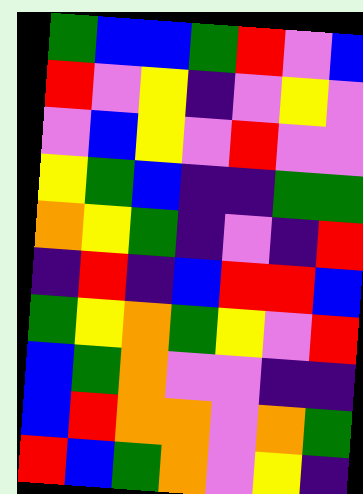[["green", "blue", "blue", "green", "red", "violet", "blue"], ["red", "violet", "yellow", "indigo", "violet", "yellow", "violet"], ["violet", "blue", "yellow", "violet", "red", "violet", "violet"], ["yellow", "green", "blue", "indigo", "indigo", "green", "green"], ["orange", "yellow", "green", "indigo", "violet", "indigo", "red"], ["indigo", "red", "indigo", "blue", "red", "red", "blue"], ["green", "yellow", "orange", "green", "yellow", "violet", "red"], ["blue", "green", "orange", "violet", "violet", "indigo", "indigo"], ["blue", "red", "orange", "orange", "violet", "orange", "green"], ["red", "blue", "green", "orange", "violet", "yellow", "indigo"]]